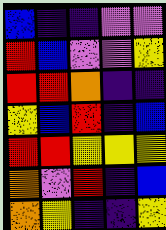[["blue", "indigo", "indigo", "violet", "violet"], ["red", "blue", "violet", "violet", "yellow"], ["red", "red", "orange", "indigo", "indigo"], ["yellow", "blue", "red", "indigo", "blue"], ["red", "red", "yellow", "yellow", "yellow"], ["orange", "violet", "red", "indigo", "blue"], ["orange", "yellow", "indigo", "indigo", "yellow"]]